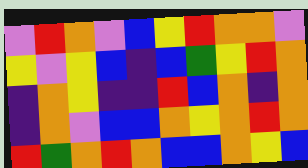[["violet", "red", "orange", "violet", "blue", "yellow", "red", "orange", "orange", "violet"], ["yellow", "violet", "yellow", "blue", "indigo", "blue", "green", "yellow", "red", "orange"], ["indigo", "orange", "yellow", "indigo", "indigo", "red", "blue", "orange", "indigo", "orange"], ["indigo", "orange", "violet", "blue", "blue", "orange", "yellow", "orange", "red", "orange"], ["red", "green", "orange", "red", "orange", "blue", "blue", "orange", "yellow", "blue"]]